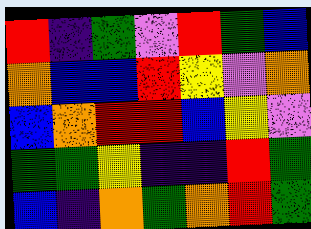[["red", "indigo", "green", "violet", "red", "green", "blue"], ["orange", "blue", "blue", "red", "yellow", "violet", "orange"], ["blue", "orange", "red", "red", "blue", "yellow", "violet"], ["green", "green", "yellow", "indigo", "indigo", "red", "green"], ["blue", "indigo", "orange", "green", "orange", "red", "green"]]